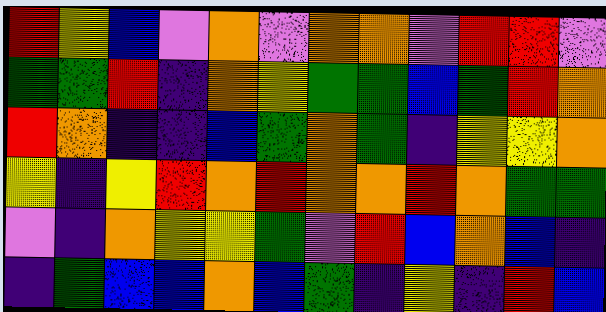[["red", "yellow", "blue", "violet", "orange", "violet", "orange", "orange", "violet", "red", "red", "violet"], ["green", "green", "red", "indigo", "orange", "yellow", "green", "green", "blue", "green", "red", "orange"], ["red", "orange", "indigo", "indigo", "blue", "green", "orange", "green", "indigo", "yellow", "yellow", "orange"], ["yellow", "indigo", "yellow", "red", "orange", "red", "orange", "orange", "red", "orange", "green", "green"], ["violet", "indigo", "orange", "yellow", "yellow", "green", "violet", "red", "blue", "orange", "blue", "indigo"], ["indigo", "green", "blue", "blue", "orange", "blue", "green", "indigo", "yellow", "indigo", "red", "blue"]]